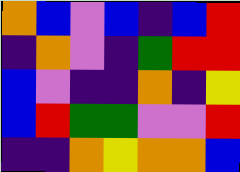[["orange", "blue", "violet", "blue", "indigo", "blue", "red"], ["indigo", "orange", "violet", "indigo", "green", "red", "red"], ["blue", "violet", "indigo", "indigo", "orange", "indigo", "yellow"], ["blue", "red", "green", "green", "violet", "violet", "red"], ["indigo", "indigo", "orange", "yellow", "orange", "orange", "blue"]]